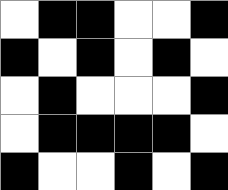[["white", "black", "black", "white", "white", "black"], ["black", "white", "black", "white", "black", "white"], ["white", "black", "white", "white", "white", "black"], ["white", "black", "black", "black", "black", "white"], ["black", "white", "white", "black", "white", "black"]]